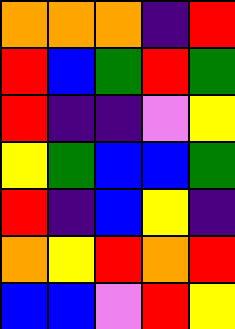[["orange", "orange", "orange", "indigo", "red"], ["red", "blue", "green", "red", "green"], ["red", "indigo", "indigo", "violet", "yellow"], ["yellow", "green", "blue", "blue", "green"], ["red", "indigo", "blue", "yellow", "indigo"], ["orange", "yellow", "red", "orange", "red"], ["blue", "blue", "violet", "red", "yellow"]]